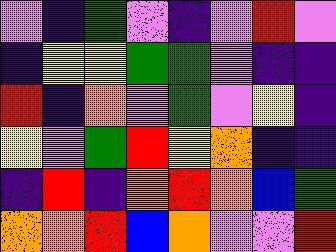[["violet", "indigo", "green", "violet", "indigo", "violet", "red", "violet"], ["indigo", "yellow", "yellow", "green", "green", "violet", "indigo", "indigo"], ["red", "indigo", "orange", "violet", "green", "violet", "yellow", "indigo"], ["yellow", "violet", "green", "red", "yellow", "orange", "indigo", "indigo"], ["indigo", "red", "indigo", "orange", "red", "orange", "blue", "green"], ["orange", "orange", "red", "blue", "orange", "violet", "violet", "red"]]